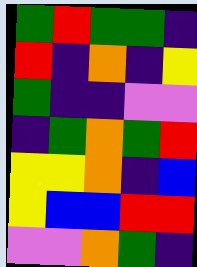[["green", "red", "green", "green", "indigo"], ["red", "indigo", "orange", "indigo", "yellow"], ["green", "indigo", "indigo", "violet", "violet"], ["indigo", "green", "orange", "green", "red"], ["yellow", "yellow", "orange", "indigo", "blue"], ["yellow", "blue", "blue", "red", "red"], ["violet", "violet", "orange", "green", "indigo"]]